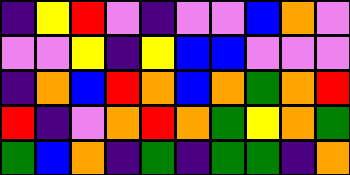[["indigo", "yellow", "red", "violet", "indigo", "violet", "violet", "blue", "orange", "violet"], ["violet", "violet", "yellow", "indigo", "yellow", "blue", "blue", "violet", "violet", "violet"], ["indigo", "orange", "blue", "red", "orange", "blue", "orange", "green", "orange", "red"], ["red", "indigo", "violet", "orange", "red", "orange", "green", "yellow", "orange", "green"], ["green", "blue", "orange", "indigo", "green", "indigo", "green", "green", "indigo", "orange"]]